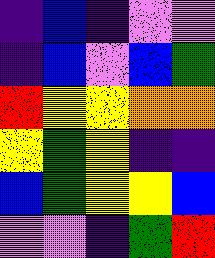[["indigo", "blue", "indigo", "violet", "violet"], ["indigo", "blue", "violet", "blue", "green"], ["red", "yellow", "yellow", "orange", "orange"], ["yellow", "green", "yellow", "indigo", "indigo"], ["blue", "green", "yellow", "yellow", "blue"], ["violet", "violet", "indigo", "green", "red"]]